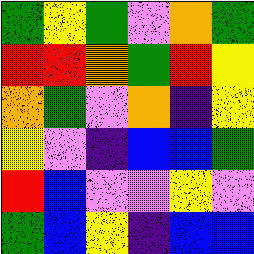[["green", "yellow", "green", "violet", "orange", "green"], ["red", "red", "orange", "green", "red", "yellow"], ["orange", "green", "violet", "orange", "indigo", "yellow"], ["yellow", "violet", "indigo", "blue", "blue", "green"], ["red", "blue", "violet", "violet", "yellow", "violet"], ["green", "blue", "yellow", "indigo", "blue", "blue"]]